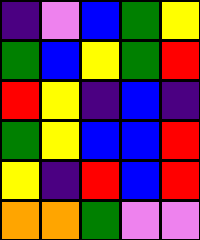[["indigo", "violet", "blue", "green", "yellow"], ["green", "blue", "yellow", "green", "red"], ["red", "yellow", "indigo", "blue", "indigo"], ["green", "yellow", "blue", "blue", "red"], ["yellow", "indigo", "red", "blue", "red"], ["orange", "orange", "green", "violet", "violet"]]